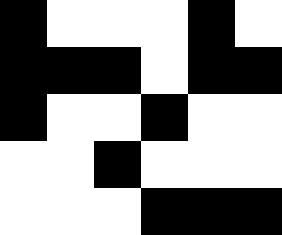[["black", "white", "white", "white", "black", "white"], ["black", "black", "black", "white", "black", "black"], ["black", "white", "white", "black", "white", "white"], ["white", "white", "black", "white", "white", "white"], ["white", "white", "white", "black", "black", "black"]]